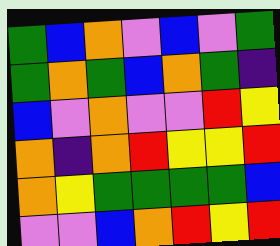[["green", "blue", "orange", "violet", "blue", "violet", "green"], ["green", "orange", "green", "blue", "orange", "green", "indigo"], ["blue", "violet", "orange", "violet", "violet", "red", "yellow"], ["orange", "indigo", "orange", "red", "yellow", "yellow", "red"], ["orange", "yellow", "green", "green", "green", "green", "blue"], ["violet", "violet", "blue", "orange", "red", "yellow", "red"]]